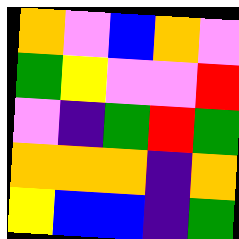[["orange", "violet", "blue", "orange", "violet"], ["green", "yellow", "violet", "violet", "red"], ["violet", "indigo", "green", "red", "green"], ["orange", "orange", "orange", "indigo", "orange"], ["yellow", "blue", "blue", "indigo", "green"]]